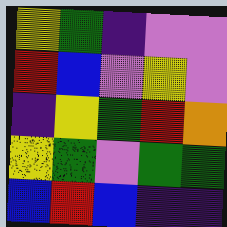[["yellow", "green", "indigo", "violet", "violet"], ["red", "blue", "violet", "yellow", "violet"], ["indigo", "yellow", "green", "red", "orange"], ["yellow", "green", "violet", "green", "green"], ["blue", "red", "blue", "indigo", "indigo"]]